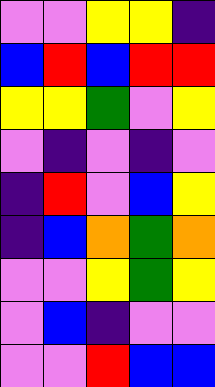[["violet", "violet", "yellow", "yellow", "indigo"], ["blue", "red", "blue", "red", "red"], ["yellow", "yellow", "green", "violet", "yellow"], ["violet", "indigo", "violet", "indigo", "violet"], ["indigo", "red", "violet", "blue", "yellow"], ["indigo", "blue", "orange", "green", "orange"], ["violet", "violet", "yellow", "green", "yellow"], ["violet", "blue", "indigo", "violet", "violet"], ["violet", "violet", "red", "blue", "blue"]]